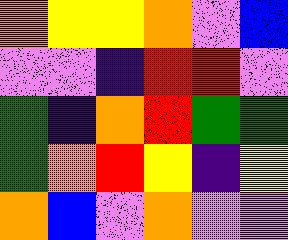[["orange", "yellow", "yellow", "orange", "violet", "blue"], ["violet", "violet", "indigo", "red", "red", "violet"], ["green", "indigo", "orange", "red", "green", "green"], ["green", "orange", "red", "yellow", "indigo", "yellow"], ["orange", "blue", "violet", "orange", "violet", "violet"]]